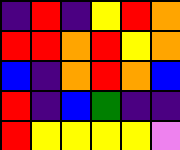[["indigo", "red", "indigo", "yellow", "red", "orange"], ["red", "red", "orange", "red", "yellow", "orange"], ["blue", "indigo", "orange", "red", "orange", "blue"], ["red", "indigo", "blue", "green", "indigo", "indigo"], ["red", "yellow", "yellow", "yellow", "yellow", "violet"]]